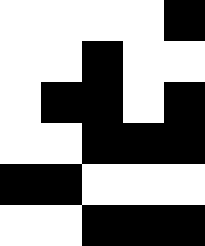[["white", "white", "white", "white", "black"], ["white", "white", "black", "white", "white"], ["white", "black", "black", "white", "black"], ["white", "white", "black", "black", "black"], ["black", "black", "white", "white", "white"], ["white", "white", "black", "black", "black"]]